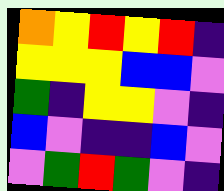[["orange", "yellow", "red", "yellow", "red", "indigo"], ["yellow", "yellow", "yellow", "blue", "blue", "violet"], ["green", "indigo", "yellow", "yellow", "violet", "indigo"], ["blue", "violet", "indigo", "indigo", "blue", "violet"], ["violet", "green", "red", "green", "violet", "indigo"]]